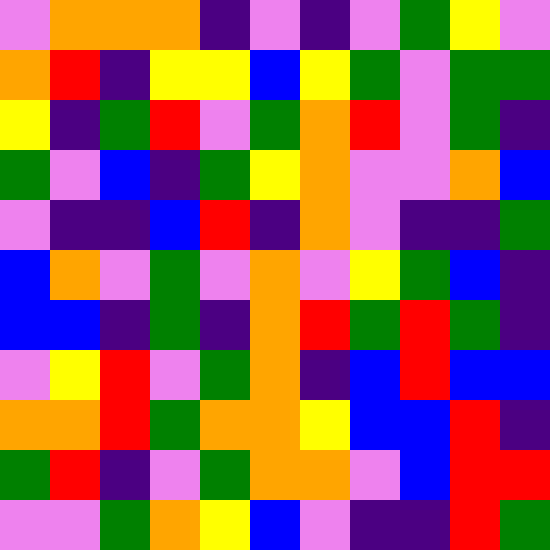[["violet", "orange", "orange", "orange", "indigo", "violet", "indigo", "violet", "green", "yellow", "violet"], ["orange", "red", "indigo", "yellow", "yellow", "blue", "yellow", "green", "violet", "green", "green"], ["yellow", "indigo", "green", "red", "violet", "green", "orange", "red", "violet", "green", "indigo"], ["green", "violet", "blue", "indigo", "green", "yellow", "orange", "violet", "violet", "orange", "blue"], ["violet", "indigo", "indigo", "blue", "red", "indigo", "orange", "violet", "indigo", "indigo", "green"], ["blue", "orange", "violet", "green", "violet", "orange", "violet", "yellow", "green", "blue", "indigo"], ["blue", "blue", "indigo", "green", "indigo", "orange", "red", "green", "red", "green", "indigo"], ["violet", "yellow", "red", "violet", "green", "orange", "indigo", "blue", "red", "blue", "blue"], ["orange", "orange", "red", "green", "orange", "orange", "yellow", "blue", "blue", "red", "indigo"], ["green", "red", "indigo", "violet", "green", "orange", "orange", "violet", "blue", "red", "red"], ["violet", "violet", "green", "orange", "yellow", "blue", "violet", "indigo", "indigo", "red", "green"]]